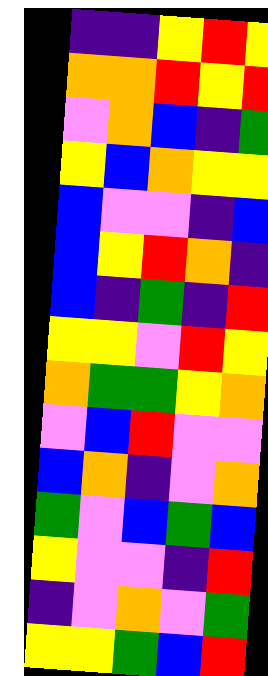[["indigo", "indigo", "yellow", "red", "yellow"], ["orange", "orange", "red", "yellow", "red"], ["violet", "orange", "blue", "indigo", "green"], ["yellow", "blue", "orange", "yellow", "yellow"], ["blue", "violet", "violet", "indigo", "blue"], ["blue", "yellow", "red", "orange", "indigo"], ["blue", "indigo", "green", "indigo", "red"], ["yellow", "yellow", "violet", "red", "yellow"], ["orange", "green", "green", "yellow", "orange"], ["violet", "blue", "red", "violet", "violet"], ["blue", "orange", "indigo", "violet", "orange"], ["green", "violet", "blue", "green", "blue"], ["yellow", "violet", "violet", "indigo", "red"], ["indigo", "violet", "orange", "violet", "green"], ["yellow", "yellow", "green", "blue", "red"]]